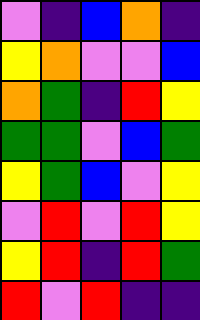[["violet", "indigo", "blue", "orange", "indigo"], ["yellow", "orange", "violet", "violet", "blue"], ["orange", "green", "indigo", "red", "yellow"], ["green", "green", "violet", "blue", "green"], ["yellow", "green", "blue", "violet", "yellow"], ["violet", "red", "violet", "red", "yellow"], ["yellow", "red", "indigo", "red", "green"], ["red", "violet", "red", "indigo", "indigo"]]